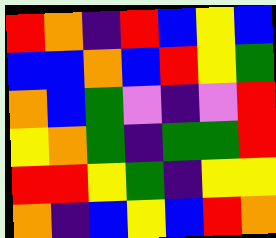[["red", "orange", "indigo", "red", "blue", "yellow", "blue"], ["blue", "blue", "orange", "blue", "red", "yellow", "green"], ["orange", "blue", "green", "violet", "indigo", "violet", "red"], ["yellow", "orange", "green", "indigo", "green", "green", "red"], ["red", "red", "yellow", "green", "indigo", "yellow", "yellow"], ["orange", "indigo", "blue", "yellow", "blue", "red", "orange"]]